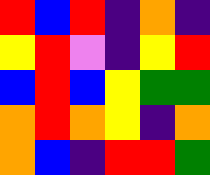[["red", "blue", "red", "indigo", "orange", "indigo"], ["yellow", "red", "violet", "indigo", "yellow", "red"], ["blue", "red", "blue", "yellow", "green", "green"], ["orange", "red", "orange", "yellow", "indigo", "orange"], ["orange", "blue", "indigo", "red", "red", "green"]]